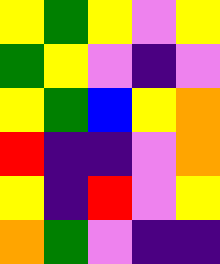[["yellow", "green", "yellow", "violet", "yellow"], ["green", "yellow", "violet", "indigo", "violet"], ["yellow", "green", "blue", "yellow", "orange"], ["red", "indigo", "indigo", "violet", "orange"], ["yellow", "indigo", "red", "violet", "yellow"], ["orange", "green", "violet", "indigo", "indigo"]]